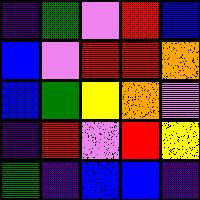[["indigo", "green", "violet", "red", "blue"], ["blue", "violet", "red", "red", "orange"], ["blue", "green", "yellow", "orange", "violet"], ["indigo", "red", "violet", "red", "yellow"], ["green", "indigo", "blue", "blue", "indigo"]]